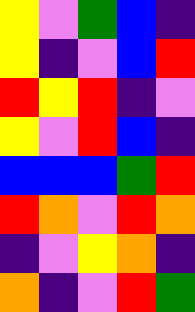[["yellow", "violet", "green", "blue", "indigo"], ["yellow", "indigo", "violet", "blue", "red"], ["red", "yellow", "red", "indigo", "violet"], ["yellow", "violet", "red", "blue", "indigo"], ["blue", "blue", "blue", "green", "red"], ["red", "orange", "violet", "red", "orange"], ["indigo", "violet", "yellow", "orange", "indigo"], ["orange", "indigo", "violet", "red", "green"]]